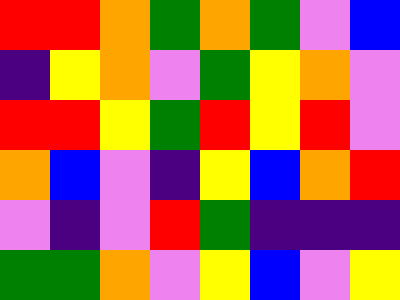[["red", "red", "orange", "green", "orange", "green", "violet", "blue"], ["indigo", "yellow", "orange", "violet", "green", "yellow", "orange", "violet"], ["red", "red", "yellow", "green", "red", "yellow", "red", "violet"], ["orange", "blue", "violet", "indigo", "yellow", "blue", "orange", "red"], ["violet", "indigo", "violet", "red", "green", "indigo", "indigo", "indigo"], ["green", "green", "orange", "violet", "yellow", "blue", "violet", "yellow"]]